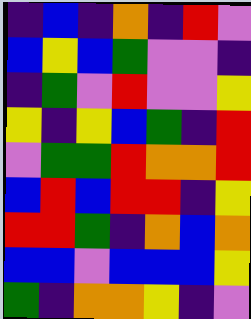[["indigo", "blue", "indigo", "orange", "indigo", "red", "violet"], ["blue", "yellow", "blue", "green", "violet", "violet", "indigo"], ["indigo", "green", "violet", "red", "violet", "violet", "yellow"], ["yellow", "indigo", "yellow", "blue", "green", "indigo", "red"], ["violet", "green", "green", "red", "orange", "orange", "red"], ["blue", "red", "blue", "red", "red", "indigo", "yellow"], ["red", "red", "green", "indigo", "orange", "blue", "orange"], ["blue", "blue", "violet", "blue", "blue", "blue", "yellow"], ["green", "indigo", "orange", "orange", "yellow", "indigo", "violet"]]